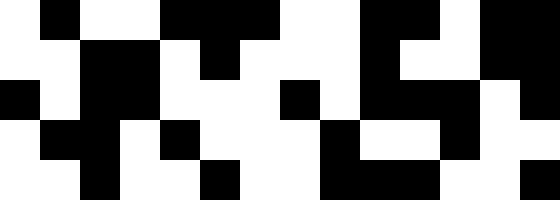[["white", "black", "white", "white", "black", "black", "black", "white", "white", "black", "black", "white", "black", "black"], ["white", "white", "black", "black", "white", "black", "white", "white", "white", "black", "white", "white", "black", "black"], ["black", "white", "black", "black", "white", "white", "white", "black", "white", "black", "black", "black", "white", "black"], ["white", "black", "black", "white", "black", "white", "white", "white", "black", "white", "white", "black", "white", "white"], ["white", "white", "black", "white", "white", "black", "white", "white", "black", "black", "black", "white", "white", "black"]]